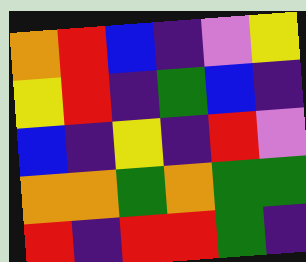[["orange", "red", "blue", "indigo", "violet", "yellow"], ["yellow", "red", "indigo", "green", "blue", "indigo"], ["blue", "indigo", "yellow", "indigo", "red", "violet"], ["orange", "orange", "green", "orange", "green", "green"], ["red", "indigo", "red", "red", "green", "indigo"]]